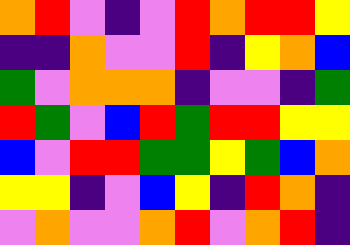[["orange", "red", "violet", "indigo", "violet", "red", "orange", "red", "red", "yellow"], ["indigo", "indigo", "orange", "violet", "violet", "red", "indigo", "yellow", "orange", "blue"], ["green", "violet", "orange", "orange", "orange", "indigo", "violet", "violet", "indigo", "green"], ["red", "green", "violet", "blue", "red", "green", "red", "red", "yellow", "yellow"], ["blue", "violet", "red", "red", "green", "green", "yellow", "green", "blue", "orange"], ["yellow", "yellow", "indigo", "violet", "blue", "yellow", "indigo", "red", "orange", "indigo"], ["violet", "orange", "violet", "violet", "orange", "red", "violet", "orange", "red", "indigo"]]